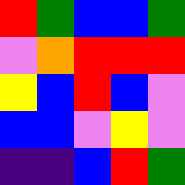[["red", "green", "blue", "blue", "green"], ["violet", "orange", "red", "red", "red"], ["yellow", "blue", "red", "blue", "violet"], ["blue", "blue", "violet", "yellow", "violet"], ["indigo", "indigo", "blue", "red", "green"]]